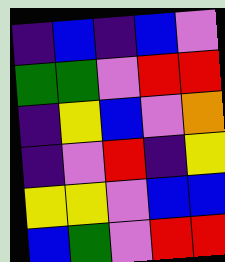[["indigo", "blue", "indigo", "blue", "violet"], ["green", "green", "violet", "red", "red"], ["indigo", "yellow", "blue", "violet", "orange"], ["indigo", "violet", "red", "indigo", "yellow"], ["yellow", "yellow", "violet", "blue", "blue"], ["blue", "green", "violet", "red", "red"]]